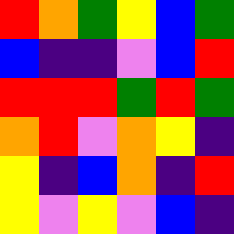[["red", "orange", "green", "yellow", "blue", "green"], ["blue", "indigo", "indigo", "violet", "blue", "red"], ["red", "red", "red", "green", "red", "green"], ["orange", "red", "violet", "orange", "yellow", "indigo"], ["yellow", "indigo", "blue", "orange", "indigo", "red"], ["yellow", "violet", "yellow", "violet", "blue", "indigo"]]